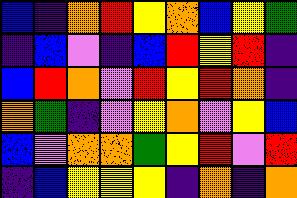[["blue", "indigo", "orange", "red", "yellow", "orange", "blue", "yellow", "green"], ["indigo", "blue", "violet", "indigo", "blue", "red", "yellow", "red", "indigo"], ["blue", "red", "orange", "violet", "red", "yellow", "red", "orange", "indigo"], ["orange", "green", "indigo", "violet", "yellow", "orange", "violet", "yellow", "blue"], ["blue", "violet", "orange", "orange", "green", "yellow", "red", "violet", "red"], ["indigo", "blue", "yellow", "yellow", "yellow", "indigo", "orange", "indigo", "orange"]]